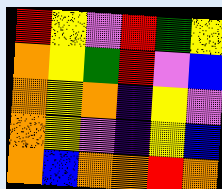[["red", "yellow", "violet", "red", "green", "yellow"], ["orange", "yellow", "green", "red", "violet", "blue"], ["orange", "yellow", "orange", "indigo", "yellow", "violet"], ["orange", "yellow", "violet", "indigo", "yellow", "blue"], ["orange", "blue", "orange", "orange", "red", "orange"]]